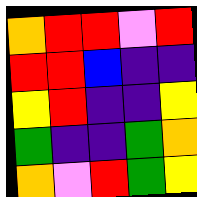[["orange", "red", "red", "violet", "red"], ["red", "red", "blue", "indigo", "indigo"], ["yellow", "red", "indigo", "indigo", "yellow"], ["green", "indigo", "indigo", "green", "orange"], ["orange", "violet", "red", "green", "yellow"]]